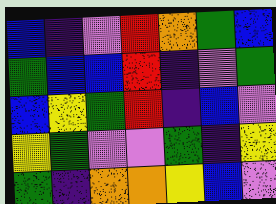[["blue", "indigo", "violet", "red", "orange", "green", "blue"], ["green", "blue", "blue", "red", "indigo", "violet", "green"], ["blue", "yellow", "green", "red", "indigo", "blue", "violet"], ["yellow", "green", "violet", "violet", "green", "indigo", "yellow"], ["green", "indigo", "orange", "orange", "yellow", "blue", "violet"]]